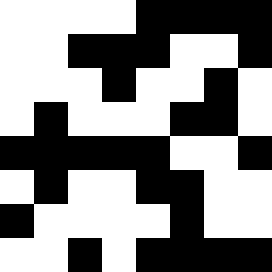[["white", "white", "white", "white", "black", "black", "black", "black"], ["white", "white", "black", "black", "black", "white", "white", "black"], ["white", "white", "white", "black", "white", "white", "black", "white"], ["white", "black", "white", "white", "white", "black", "black", "white"], ["black", "black", "black", "black", "black", "white", "white", "black"], ["white", "black", "white", "white", "black", "black", "white", "white"], ["black", "white", "white", "white", "white", "black", "white", "white"], ["white", "white", "black", "white", "black", "black", "black", "black"]]